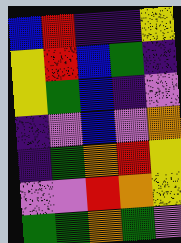[["blue", "red", "indigo", "indigo", "yellow"], ["yellow", "red", "blue", "green", "indigo"], ["yellow", "green", "blue", "indigo", "violet"], ["indigo", "violet", "blue", "violet", "orange"], ["indigo", "green", "orange", "red", "yellow"], ["violet", "violet", "red", "orange", "yellow"], ["green", "green", "orange", "green", "violet"]]